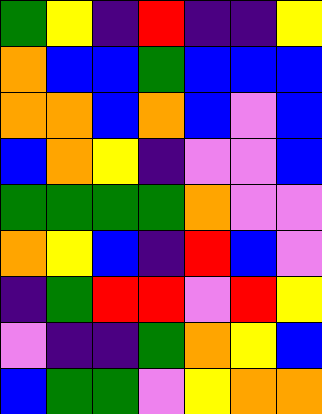[["green", "yellow", "indigo", "red", "indigo", "indigo", "yellow"], ["orange", "blue", "blue", "green", "blue", "blue", "blue"], ["orange", "orange", "blue", "orange", "blue", "violet", "blue"], ["blue", "orange", "yellow", "indigo", "violet", "violet", "blue"], ["green", "green", "green", "green", "orange", "violet", "violet"], ["orange", "yellow", "blue", "indigo", "red", "blue", "violet"], ["indigo", "green", "red", "red", "violet", "red", "yellow"], ["violet", "indigo", "indigo", "green", "orange", "yellow", "blue"], ["blue", "green", "green", "violet", "yellow", "orange", "orange"]]